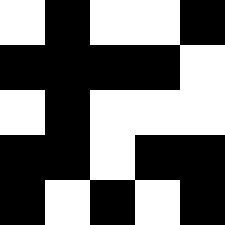[["white", "black", "white", "white", "black"], ["black", "black", "black", "black", "white"], ["white", "black", "white", "white", "white"], ["black", "black", "white", "black", "black"], ["black", "white", "black", "white", "black"]]